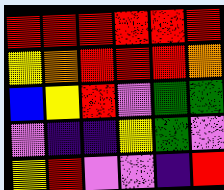[["red", "red", "red", "red", "red", "red"], ["yellow", "orange", "red", "red", "red", "orange"], ["blue", "yellow", "red", "violet", "green", "green"], ["violet", "indigo", "indigo", "yellow", "green", "violet"], ["yellow", "red", "violet", "violet", "indigo", "red"]]